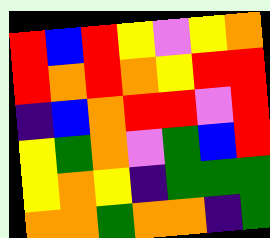[["red", "blue", "red", "yellow", "violet", "yellow", "orange"], ["red", "orange", "red", "orange", "yellow", "red", "red"], ["indigo", "blue", "orange", "red", "red", "violet", "red"], ["yellow", "green", "orange", "violet", "green", "blue", "red"], ["yellow", "orange", "yellow", "indigo", "green", "green", "green"], ["orange", "orange", "green", "orange", "orange", "indigo", "green"]]